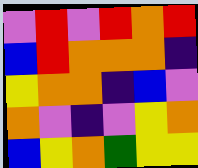[["violet", "red", "violet", "red", "orange", "red"], ["blue", "red", "orange", "orange", "orange", "indigo"], ["yellow", "orange", "orange", "indigo", "blue", "violet"], ["orange", "violet", "indigo", "violet", "yellow", "orange"], ["blue", "yellow", "orange", "green", "yellow", "yellow"]]